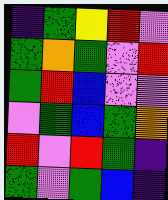[["indigo", "green", "yellow", "red", "violet"], ["green", "orange", "green", "violet", "red"], ["green", "red", "blue", "violet", "violet"], ["violet", "green", "blue", "green", "orange"], ["red", "violet", "red", "green", "indigo"], ["green", "violet", "green", "blue", "indigo"]]